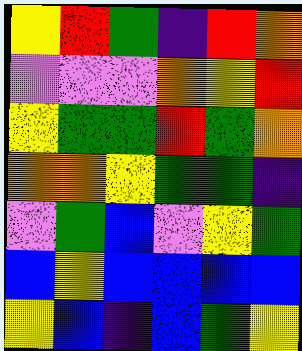[["yellow", "red", "green", "indigo", "red", "orange"], ["violet", "violet", "violet", "orange", "yellow", "red"], ["yellow", "green", "green", "red", "green", "orange"], ["orange", "orange", "yellow", "green", "green", "indigo"], ["violet", "green", "blue", "violet", "yellow", "green"], ["blue", "yellow", "blue", "blue", "blue", "blue"], ["yellow", "blue", "indigo", "blue", "green", "yellow"]]